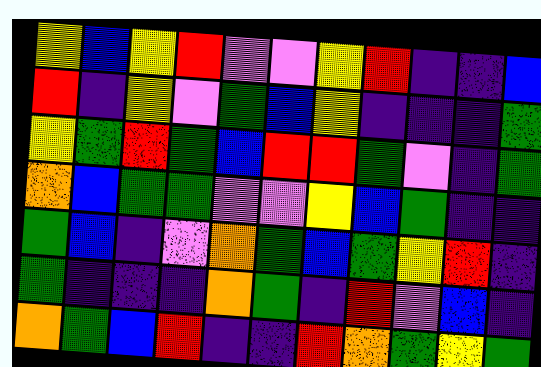[["yellow", "blue", "yellow", "red", "violet", "violet", "yellow", "red", "indigo", "indigo", "blue"], ["red", "indigo", "yellow", "violet", "green", "blue", "yellow", "indigo", "indigo", "indigo", "green"], ["yellow", "green", "red", "green", "blue", "red", "red", "green", "violet", "indigo", "green"], ["orange", "blue", "green", "green", "violet", "violet", "yellow", "blue", "green", "indigo", "indigo"], ["green", "blue", "indigo", "violet", "orange", "green", "blue", "green", "yellow", "red", "indigo"], ["green", "indigo", "indigo", "indigo", "orange", "green", "indigo", "red", "violet", "blue", "indigo"], ["orange", "green", "blue", "red", "indigo", "indigo", "red", "orange", "green", "yellow", "green"]]